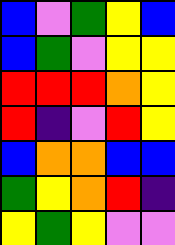[["blue", "violet", "green", "yellow", "blue"], ["blue", "green", "violet", "yellow", "yellow"], ["red", "red", "red", "orange", "yellow"], ["red", "indigo", "violet", "red", "yellow"], ["blue", "orange", "orange", "blue", "blue"], ["green", "yellow", "orange", "red", "indigo"], ["yellow", "green", "yellow", "violet", "violet"]]